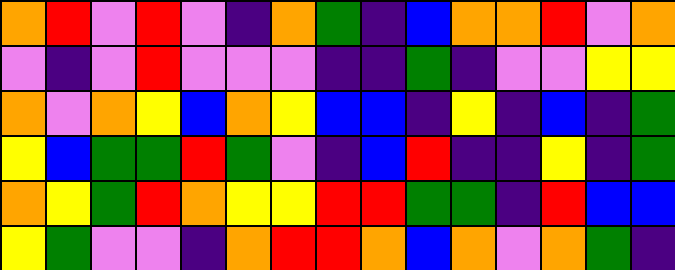[["orange", "red", "violet", "red", "violet", "indigo", "orange", "green", "indigo", "blue", "orange", "orange", "red", "violet", "orange"], ["violet", "indigo", "violet", "red", "violet", "violet", "violet", "indigo", "indigo", "green", "indigo", "violet", "violet", "yellow", "yellow"], ["orange", "violet", "orange", "yellow", "blue", "orange", "yellow", "blue", "blue", "indigo", "yellow", "indigo", "blue", "indigo", "green"], ["yellow", "blue", "green", "green", "red", "green", "violet", "indigo", "blue", "red", "indigo", "indigo", "yellow", "indigo", "green"], ["orange", "yellow", "green", "red", "orange", "yellow", "yellow", "red", "red", "green", "green", "indigo", "red", "blue", "blue"], ["yellow", "green", "violet", "violet", "indigo", "orange", "red", "red", "orange", "blue", "orange", "violet", "orange", "green", "indigo"]]